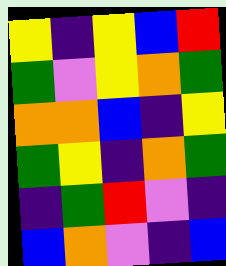[["yellow", "indigo", "yellow", "blue", "red"], ["green", "violet", "yellow", "orange", "green"], ["orange", "orange", "blue", "indigo", "yellow"], ["green", "yellow", "indigo", "orange", "green"], ["indigo", "green", "red", "violet", "indigo"], ["blue", "orange", "violet", "indigo", "blue"]]